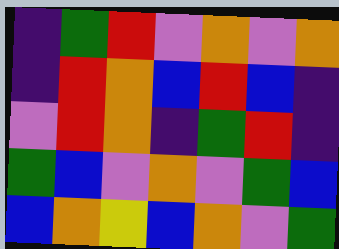[["indigo", "green", "red", "violet", "orange", "violet", "orange"], ["indigo", "red", "orange", "blue", "red", "blue", "indigo"], ["violet", "red", "orange", "indigo", "green", "red", "indigo"], ["green", "blue", "violet", "orange", "violet", "green", "blue"], ["blue", "orange", "yellow", "blue", "orange", "violet", "green"]]